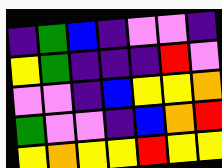[["indigo", "green", "blue", "indigo", "violet", "violet", "indigo"], ["yellow", "green", "indigo", "indigo", "indigo", "red", "violet"], ["violet", "violet", "indigo", "blue", "yellow", "yellow", "orange"], ["green", "violet", "violet", "indigo", "blue", "orange", "red"], ["yellow", "orange", "yellow", "yellow", "red", "yellow", "yellow"]]